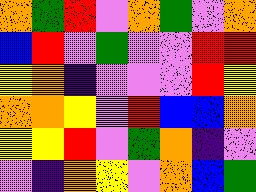[["orange", "green", "red", "violet", "orange", "green", "violet", "orange"], ["blue", "red", "violet", "green", "violet", "violet", "red", "red"], ["yellow", "orange", "indigo", "violet", "violet", "violet", "red", "yellow"], ["orange", "orange", "yellow", "violet", "red", "blue", "blue", "orange"], ["yellow", "yellow", "red", "violet", "green", "orange", "indigo", "violet"], ["violet", "indigo", "orange", "yellow", "violet", "orange", "blue", "green"]]